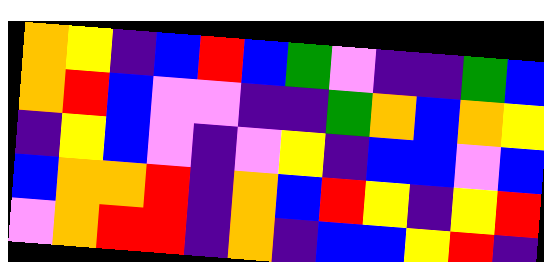[["orange", "yellow", "indigo", "blue", "red", "blue", "green", "violet", "indigo", "indigo", "green", "blue"], ["orange", "red", "blue", "violet", "violet", "indigo", "indigo", "green", "orange", "blue", "orange", "yellow"], ["indigo", "yellow", "blue", "violet", "indigo", "violet", "yellow", "indigo", "blue", "blue", "violet", "blue"], ["blue", "orange", "orange", "red", "indigo", "orange", "blue", "red", "yellow", "indigo", "yellow", "red"], ["violet", "orange", "red", "red", "indigo", "orange", "indigo", "blue", "blue", "yellow", "red", "indigo"]]